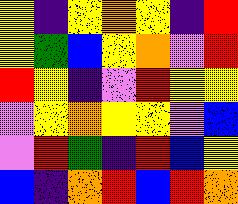[["yellow", "indigo", "yellow", "orange", "yellow", "indigo", "red"], ["yellow", "green", "blue", "yellow", "orange", "violet", "red"], ["red", "yellow", "indigo", "violet", "red", "yellow", "yellow"], ["violet", "yellow", "orange", "yellow", "yellow", "violet", "blue"], ["violet", "red", "green", "indigo", "red", "blue", "yellow"], ["blue", "indigo", "orange", "red", "blue", "red", "orange"]]